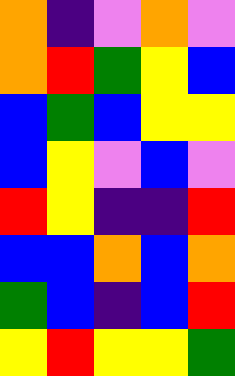[["orange", "indigo", "violet", "orange", "violet"], ["orange", "red", "green", "yellow", "blue"], ["blue", "green", "blue", "yellow", "yellow"], ["blue", "yellow", "violet", "blue", "violet"], ["red", "yellow", "indigo", "indigo", "red"], ["blue", "blue", "orange", "blue", "orange"], ["green", "blue", "indigo", "blue", "red"], ["yellow", "red", "yellow", "yellow", "green"]]